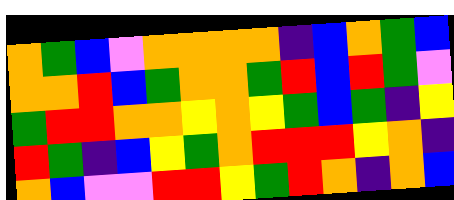[["orange", "green", "blue", "violet", "orange", "orange", "orange", "orange", "indigo", "blue", "orange", "green", "blue"], ["orange", "orange", "red", "blue", "green", "orange", "orange", "green", "red", "blue", "red", "green", "violet"], ["green", "red", "red", "orange", "orange", "yellow", "orange", "yellow", "green", "blue", "green", "indigo", "yellow"], ["red", "green", "indigo", "blue", "yellow", "green", "orange", "red", "red", "red", "yellow", "orange", "indigo"], ["orange", "blue", "violet", "violet", "red", "red", "yellow", "green", "red", "orange", "indigo", "orange", "blue"]]